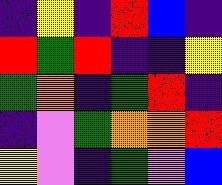[["indigo", "yellow", "indigo", "red", "blue", "indigo"], ["red", "green", "red", "indigo", "indigo", "yellow"], ["green", "orange", "indigo", "green", "red", "indigo"], ["indigo", "violet", "green", "orange", "orange", "red"], ["yellow", "violet", "indigo", "green", "violet", "blue"]]